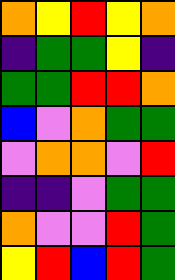[["orange", "yellow", "red", "yellow", "orange"], ["indigo", "green", "green", "yellow", "indigo"], ["green", "green", "red", "red", "orange"], ["blue", "violet", "orange", "green", "green"], ["violet", "orange", "orange", "violet", "red"], ["indigo", "indigo", "violet", "green", "green"], ["orange", "violet", "violet", "red", "green"], ["yellow", "red", "blue", "red", "green"]]